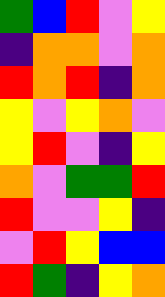[["green", "blue", "red", "violet", "yellow"], ["indigo", "orange", "orange", "violet", "orange"], ["red", "orange", "red", "indigo", "orange"], ["yellow", "violet", "yellow", "orange", "violet"], ["yellow", "red", "violet", "indigo", "yellow"], ["orange", "violet", "green", "green", "red"], ["red", "violet", "violet", "yellow", "indigo"], ["violet", "red", "yellow", "blue", "blue"], ["red", "green", "indigo", "yellow", "orange"]]